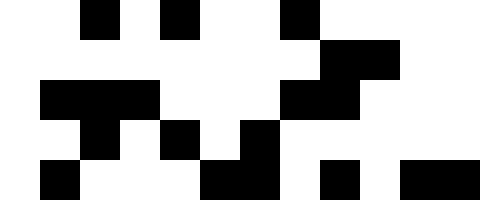[["white", "white", "black", "white", "black", "white", "white", "black", "white", "white", "white", "white"], ["white", "white", "white", "white", "white", "white", "white", "white", "black", "black", "white", "white"], ["white", "black", "black", "black", "white", "white", "white", "black", "black", "white", "white", "white"], ["white", "white", "black", "white", "black", "white", "black", "white", "white", "white", "white", "white"], ["white", "black", "white", "white", "white", "black", "black", "white", "black", "white", "black", "black"]]